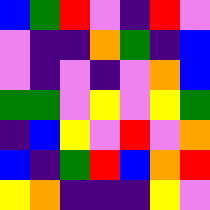[["blue", "green", "red", "violet", "indigo", "red", "violet"], ["violet", "indigo", "indigo", "orange", "green", "indigo", "blue"], ["violet", "indigo", "violet", "indigo", "violet", "orange", "blue"], ["green", "green", "violet", "yellow", "violet", "yellow", "green"], ["indigo", "blue", "yellow", "violet", "red", "violet", "orange"], ["blue", "indigo", "green", "red", "blue", "orange", "red"], ["yellow", "orange", "indigo", "indigo", "indigo", "yellow", "violet"]]